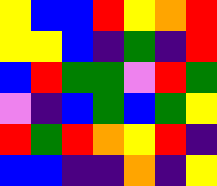[["yellow", "blue", "blue", "red", "yellow", "orange", "red"], ["yellow", "yellow", "blue", "indigo", "green", "indigo", "red"], ["blue", "red", "green", "green", "violet", "red", "green"], ["violet", "indigo", "blue", "green", "blue", "green", "yellow"], ["red", "green", "red", "orange", "yellow", "red", "indigo"], ["blue", "blue", "indigo", "indigo", "orange", "indigo", "yellow"]]